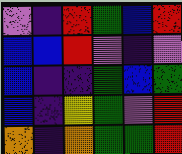[["violet", "indigo", "red", "green", "blue", "red"], ["blue", "blue", "red", "violet", "indigo", "violet"], ["blue", "indigo", "indigo", "green", "blue", "green"], ["blue", "indigo", "yellow", "green", "violet", "red"], ["orange", "indigo", "orange", "green", "green", "red"]]